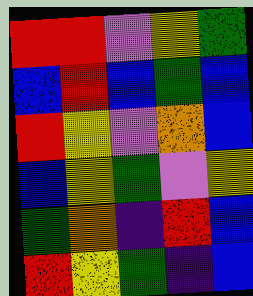[["red", "red", "violet", "yellow", "green"], ["blue", "red", "blue", "green", "blue"], ["red", "yellow", "violet", "orange", "blue"], ["blue", "yellow", "green", "violet", "yellow"], ["green", "orange", "indigo", "red", "blue"], ["red", "yellow", "green", "indigo", "blue"]]